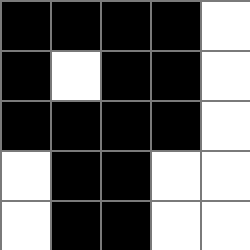[["black", "black", "black", "black", "white"], ["black", "white", "black", "black", "white"], ["black", "black", "black", "black", "white"], ["white", "black", "black", "white", "white"], ["white", "black", "black", "white", "white"]]